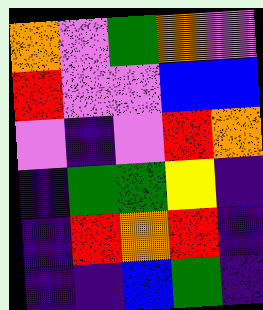[["orange", "violet", "green", "orange", "violet"], ["red", "violet", "violet", "blue", "blue"], ["violet", "indigo", "violet", "red", "orange"], ["indigo", "green", "green", "yellow", "indigo"], ["indigo", "red", "orange", "red", "indigo"], ["indigo", "indigo", "blue", "green", "indigo"]]